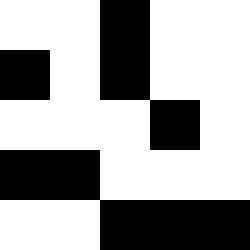[["white", "white", "black", "white", "white"], ["black", "white", "black", "white", "white"], ["white", "white", "white", "black", "white"], ["black", "black", "white", "white", "white"], ["white", "white", "black", "black", "black"]]